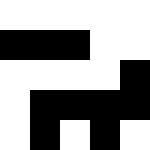[["white", "white", "white", "white", "white"], ["black", "black", "black", "white", "white"], ["white", "white", "white", "white", "black"], ["white", "black", "black", "black", "black"], ["white", "black", "white", "black", "white"]]